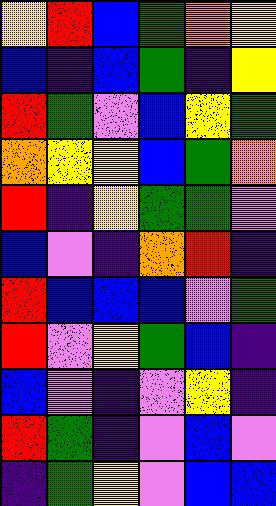[["yellow", "red", "blue", "green", "orange", "yellow"], ["blue", "indigo", "blue", "green", "indigo", "yellow"], ["red", "green", "violet", "blue", "yellow", "green"], ["orange", "yellow", "yellow", "blue", "green", "orange"], ["red", "indigo", "yellow", "green", "green", "violet"], ["blue", "violet", "indigo", "orange", "red", "indigo"], ["red", "blue", "blue", "blue", "violet", "green"], ["red", "violet", "yellow", "green", "blue", "indigo"], ["blue", "violet", "indigo", "violet", "yellow", "indigo"], ["red", "green", "indigo", "violet", "blue", "violet"], ["indigo", "green", "yellow", "violet", "blue", "blue"]]